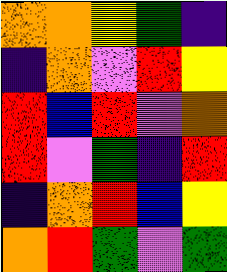[["orange", "orange", "yellow", "green", "indigo"], ["indigo", "orange", "violet", "red", "yellow"], ["red", "blue", "red", "violet", "orange"], ["red", "violet", "green", "indigo", "red"], ["indigo", "orange", "red", "blue", "yellow"], ["orange", "red", "green", "violet", "green"]]